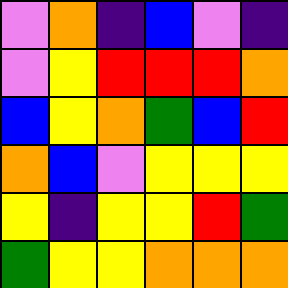[["violet", "orange", "indigo", "blue", "violet", "indigo"], ["violet", "yellow", "red", "red", "red", "orange"], ["blue", "yellow", "orange", "green", "blue", "red"], ["orange", "blue", "violet", "yellow", "yellow", "yellow"], ["yellow", "indigo", "yellow", "yellow", "red", "green"], ["green", "yellow", "yellow", "orange", "orange", "orange"]]